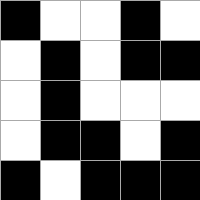[["black", "white", "white", "black", "white"], ["white", "black", "white", "black", "black"], ["white", "black", "white", "white", "white"], ["white", "black", "black", "white", "black"], ["black", "white", "black", "black", "black"]]